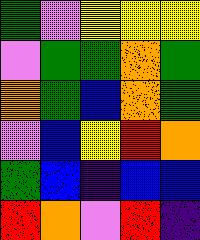[["green", "violet", "yellow", "yellow", "yellow"], ["violet", "green", "green", "orange", "green"], ["orange", "green", "blue", "orange", "green"], ["violet", "blue", "yellow", "red", "orange"], ["green", "blue", "indigo", "blue", "blue"], ["red", "orange", "violet", "red", "indigo"]]